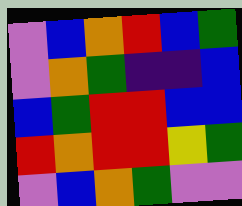[["violet", "blue", "orange", "red", "blue", "green"], ["violet", "orange", "green", "indigo", "indigo", "blue"], ["blue", "green", "red", "red", "blue", "blue"], ["red", "orange", "red", "red", "yellow", "green"], ["violet", "blue", "orange", "green", "violet", "violet"]]